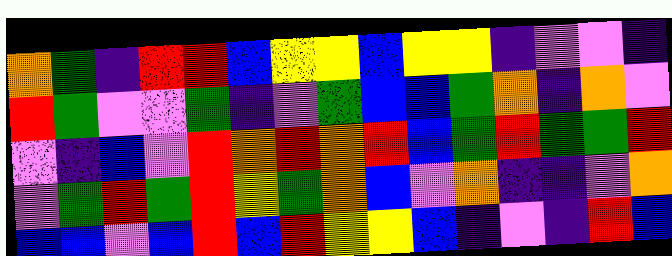[["orange", "green", "indigo", "red", "red", "blue", "yellow", "yellow", "blue", "yellow", "yellow", "indigo", "violet", "violet", "indigo"], ["red", "green", "violet", "violet", "green", "indigo", "violet", "green", "blue", "blue", "green", "orange", "indigo", "orange", "violet"], ["violet", "indigo", "blue", "violet", "red", "orange", "red", "orange", "red", "blue", "green", "red", "green", "green", "red"], ["violet", "green", "red", "green", "red", "yellow", "green", "orange", "blue", "violet", "orange", "indigo", "indigo", "violet", "orange"], ["blue", "blue", "violet", "blue", "red", "blue", "red", "yellow", "yellow", "blue", "indigo", "violet", "indigo", "red", "blue"]]